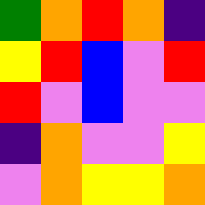[["green", "orange", "red", "orange", "indigo"], ["yellow", "red", "blue", "violet", "red"], ["red", "violet", "blue", "violet", "violet"], ["indigo", "orange", "violet", "violet", "yellow"], ["violet", "orange", "yellow", "yellow", "orange"]]